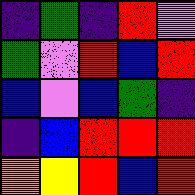[["indigo", "green", "indigo", "red", "violet"], ["green", "violet", "red", "blue", "red"], ["blue", "violet", "blue", "green", "indigo"], ["indigo", "blue", "red", "red", "red"], ["orange", "yellow", "red", "blue", "red"]]